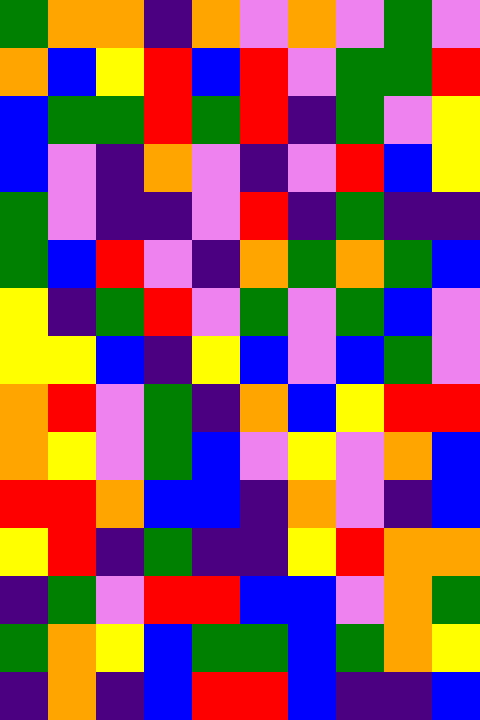[["green", "orange", "orange", "indigo", "orange", "violet", "orange", "violet", "green", "violet"], ["orange", "blue", "yellow", "red", "blue", "red", "violet", "green", "green", "red"], ["blue", "green", "green", "red", "green", "red", "indigo", "green", "violet", "yellow"], ["blue", "violet", "indigo", "orange", "violet", "indigo", "violet", "red", "blue", "yellow"], ["green", "violet", "indigo", "indigo", "violet", "red", "indigo", "green", "indigo", "indigo"], ["green", "blue", "red", "violet", "indigo", "orange", "green", "orange", "green", "blue"], ["yellow", "indigo", "green", "red", "violet", "green", "violet", "green", "blue", "violet"], ["yellow", "yellow", "blue", "indigo", "yellow", "blue", "violet", "blue", "green", "violet"], ["orange", "red", "violet", "green", "indigo", "orange", "blue", "yellow", "red", "red"], ["orange", "yellow", "violet", "green", "blue", "violet", "yellow", "violet", "orange", "blue"], ["red", "red", "orange", "blue", "blue", "indigo", "orange", "violet", "indigo", "blue"], ["yellow", "red", "indigo", "green", "indigo", "indigo", "yellow", "red", "orange", "orange"], ["indigo", "green", "violet", "red", "red", "blue", "blue", "violet", "orange", "green"], ["green", "orange", "yellow", "blue", "green", "green", "blue", "green", "orange", "yellow"], ["indigo", "orange", "indigo", "blue", "red", "red", "blue", "indigo", "indigo", "blue"]]